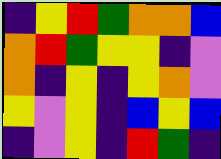[["indigo", "yellow", "red", "green", "orange", "orange", "blue"], ["orange", "red", "green", "yellow", "yellow", "indigo", "violet"], ["orange", "indigo", "yellow", "indigo", "yellow", "orange", "violet"], ["yellow", "violet", "yellow", "indigo", "blue", "yellow", "blue"], ["indigo", "violet", "yellow", "indigo", "red", "green", "indigo"]]